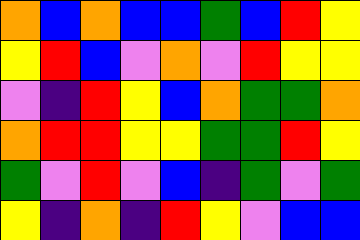[["orange", "blue", "orange", "blue", "blue", "green", "blue", "red", "yellow"], ["yellow", "red", "blue", "violet", "orange", "violet", "red", "yellow", "yellow"], ["violet", "indigo", "red", "yellow", "blue", "orange", "green", "green", "orange"], ["orange", "red", "red", "yellow", "yellow", "green", "green", "red", "yellow"], ["green", "violet", "red", "violet", "blue", "indigo", "green", "violet", "green"], ["yellow", "indigo", "orange", "indigo", "red", "yellow", "violet", "blue", "blue"]]